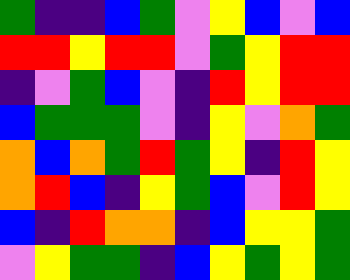[["green", "indigo", "indigo", "blue", "green", "violet", "yellow", "blue", "violet", "blue"], ["red", "red", "yellow", "red", "red", "violet", "green", "yellow", "red", "red"], ["indigo", "violet", "green", "blue", "violet", "indigo", "red", "yellow", "red", "red"], ["blue", "green", "green", "green", "violet", "indigo", "yellow", "violet", "orange", "green"], ["orange", "blue", "orange", "green", "red", "green", "yellow", "indigo", "red", "yellow"], ["orange", "red", "blue", "indigo", "yellow", "green", "blue", "violet", "red", "yellow"], ["blue", "indigo", "red", "orange", "orange", "indigo", "blue", "yellow", "yellow", "green"], ["violet", "yellow", "green", "green", "indigo", "blue", "yellow", "green", "yellow", "green"]]